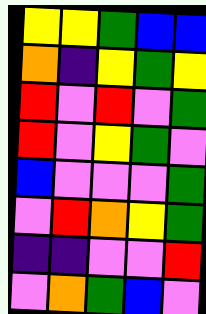[["yellow", "yellow", "green", "blue", "blue"], ["orange", "indigo", "yellow", "green", "yellow"], ["red", "violet", "red", "violet", "green"], ["red", "violet", "yellow", "green", "violet"], ["blue", "violet", "violet", "violet", "green"], ["violet", "red", "orange", "yellow", "green"], ["indigo", "indigo", "violet", "violet", "red"], ["violet", "orange", "green", "blue", "violet"]]